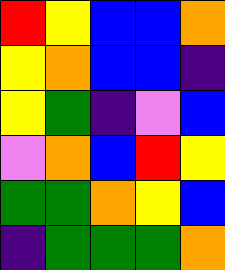[["red", "yellow", "blue", "blue", "orange"], ["yellow", "orange", "blue", "blue", "indigo"], ["yellow", "green", "indigo", "violet", "blue"], ["violet", "orange", "blue", "red", "yellow"], ["green", "green", "orange", "yellow", "blue"], ["indigo", "green", "green", "green", "orange"]]